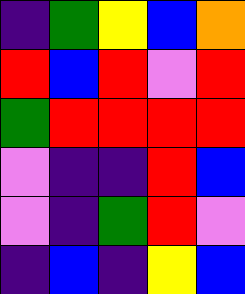[["indigo", "green", "yellow", "blue", "orange"], ["red", "blue", "red", "violet", "red"], ["green", "red", "red", "red", "red"], ["violet", "indigo", "indigo", "red", "blue"], ["violet", "indigo", "green", "red", "violet"], ["indigo", "blue", "indigo", "yellow", "blue"]]